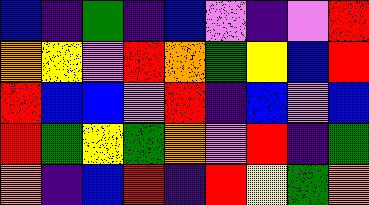[["blue", "indigo", "green", "indigo", "blue", "violet", "indigo", "violet", "red"], ["orange", "yellow", "violet", "red", "orange", "green", "yellow", "blue", "red"], ["red", "blue", "blue", "violet", "red", "indigo", "blue", "violet", "blue"], ["red", "green", "yellow", "green", "orange", "violet", "red", "indigo", "green"], ["orange", "indigo", "blue", "red", "indigo", "red", "yellow", "green", "orange"]]